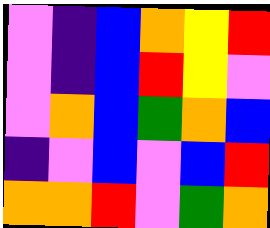[["violet", "indigo", "blue", "orange", "yellow", "red"], ["violet", "indigo", "blue", "red", "yellow", "violet"], ["violet", "orange", "blue", "green", "orange", "blue"], ["indigo", "violet", "blue", "violet", "blue", "red"], ["orange", "orange", "red", "violet", "green", "orange"]]